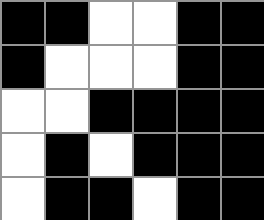[["black", "black", "white", "white", "black", "black"], ["black", "white", "white", "white", "black", "black"], ["white", "white", "black", "black", "black", "black"], ["white", "black", "white", "black", "black", "black"], ["white", "black", "black", "white", "black", "black"]]